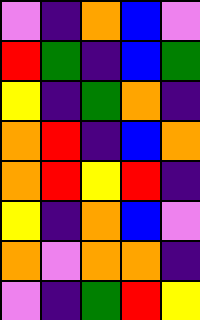[["violet", "indigo", "orange", "blue", "violet"], ["red", "green", "indigo", "blue", "green"], ["yellow", "indigo", "green", "orange", "indigo"], ["orange", "red", "indigo", "blue", "orange"], ["orange", "red", "yellow", "red", "indigo"], ["yellow", "indigo", "orange", "blue", "violet"], ["orange", "violet", "orange", "orange", "indigo"], ["violet", "indigo", "green", "red", "yellow"]]